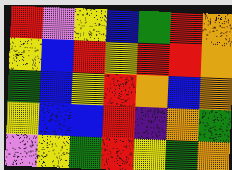[["red", "violet", "yellow", "blue", "green", "red", "orange"], ["yellow", "blue", "red", "yellow", "red", "red", "orange"], ["green", "blue", "yellow", "red", "orange", "blue", "orange"], ["yellow", "blue", "blue", "red", "indigo", "orange", "green"], ["violet", "yellow", "green", "red", "yellow", "green", "orange"]]